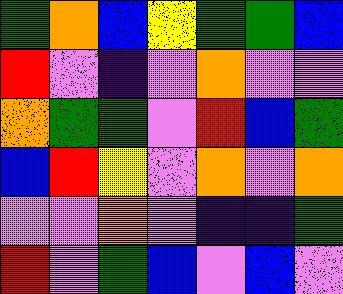[["green", "orange", "blue", "yellow", "green", "green", "blue"], ["red", "violet", "indigo", "violet", "orange", "violet", "violet"], ["orange", "green", "green", "violet", "red", "blue", "green"], ["blue", "red", "yellow", "violet", "orange", "violet", "orange"], ["violet", "violet", "orange", "violet", "indigo", "indigo", "green"], ["red", "violet", "green", "blue", "violet", "blue", "violet"]]